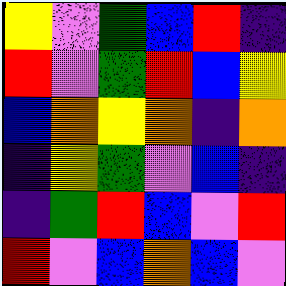[["yellow", "violet", "green", "blue", "red", "indigo"], ["red", "violet", "green", "red", "blue", "yellow"], ["blue", "orange", "yellow", "orange", "indigo", "orange"], ["indigo", "yellow", "green", "violet", "blue", "indigo"], ["indigo", "green", "red", "blue", "violet", "red"], ["red", "violet", "blue", "orange", "blue", "violet"]]